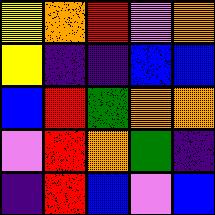[["yellow", "orange", "red", "violet", "orange"], ["yellow", "indigo", "indigo", "blue", "blue"], ["blue", "red", "green", "orange", "orange"], ["violet", "red", "orange", "green", "indigo"], ["indigo", "red", "blue", "violet", "blue"]]